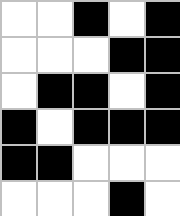[["white", "white", "black", "white", "black"], ["white", "white", "white", "black", "black"], ["white", "black", "black", "white", "black"], ["black", "white", "black", "black", "black"], ["black", "black", "white", "white", "white"], ["white", "white", "white", "black", "white"]]